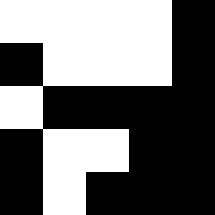[["white", "white", "white", "white", "black"], ["black", "white", "white", "white", "black"], ["white", "black", "black", "black", "black"], ["black", "white", "white", "black", "black"], ["black", "white", "black", "black", "black"]]